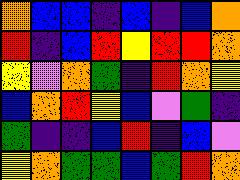[["orange", "blue", "blue", "indigo", "blue", "indigo", "blue", "orange"], ["red", "indigo", "blue", "red", "yellow", "red", "red", "orange"], ["yellow", "violet", "orange", "green", "indigo", "red", "orange", "yellow"], ["blue", "orange", "red", "yellow", "blue", "violet", "green", "indigo"], ["green", "indigo", "indigo", "blue", "red", "indigo", "blue", "violet"], ["yellow", "orange", "green", "green", "blue", "green", "red", "orange"]]